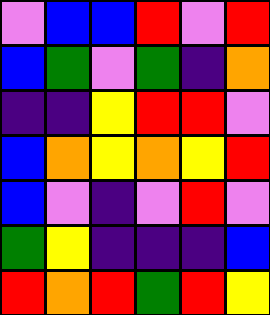[["violet", "blue", "blue", "red", "violet", "red"], ["blue", "green", "violet", "green", "indigo", "orange"], ["indigo", "indigo", "yellow", "red", "red", "violet"], ["blue", "orange", "yellow", "orange", "yellow", "red"], ["blue", "violet", "indigo", "violet", "red", "violet"], ["green", "yellow", "indigo", "indigo", "indigo", "blue"], ["red", "orange", "red", "green", "red", "yellow"]]